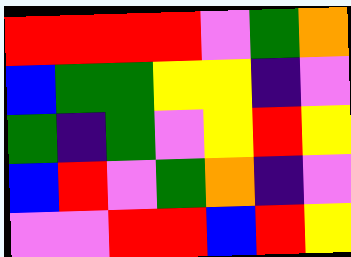[["red", "red", "red", "red", "violet", "green", "orange"], ["blue", "green", "green", "yellow", "yellow", "indigo", "violet"], ["green", "indigo", "green", "violet", "yellow", "red", "yellow"], ["blue", "red", "violet", "green", "orange", "indigo", "violet"], ["violet", "violet", "red", "red", "blue", "red", "yellow"]]